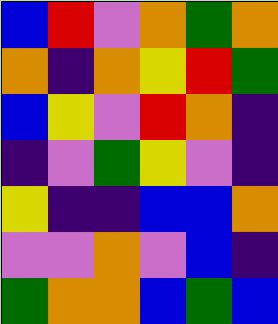[["blue", "red", "violet", "orange", "green", "orange"], ["orange", "indigo", "orange", "yellow", "red", "green"], ["blue", "yellow", "violet", "red", "orange", "indigo"], ["indigo", "violet", "green", "yellow", "violet", "indigo"], ["yellow", "indigo", "indigo", "blue", "blue", "orange"], ["violet", "violet", "orange", "violet", "blue", "indigo"], ["green", "orange", "orange", "blue", "green", "blue"]]